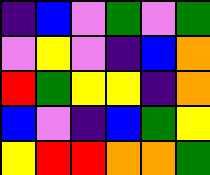[["indigo", "blue", "violet", "green", "violet", "green"], ["violet", "yellow", "violet", "indigo", "blue", "orange"], ["red", "green", "yellow", "yellow", "indigo", "orange"], ["blue", "violet", "indigo", "blue", "green", "yellow"], ["yellow", "red", "red", "orange", "orange", "green"]]